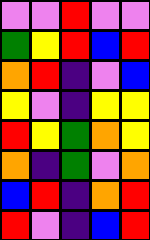[["violet", "violet", "red", "violet", "violet"], ["green", "yellow", "red", "blue", "red"], ["orange", "red", "indigo", "violet", "blue"], ["yellow", "violet", "indigo", "yellow", "yellow"], ["red", "yellow", "green", "orange", "yellow"], ["orange", "indigo", "green", "violet", "orange"], ["blue", "red", "indigo", "orange", "red"], ["red", "violet", "indigo", "blue", "red"]]